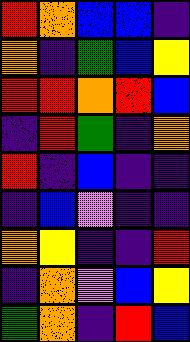[["red", "orange", "blue", "blue", "indigo"], ["orange", "indigo", "green", "blue", "yellow"], ["red", "red", "orange", "red", "blue"], ["indigo", "red", "green", "indigo", "orange"], ["red", "indigo", "blue", "indigo", "indigo"], ["indigo", "blue", "violet", "indigo", "indigo"], ["orange", "yellow", "indigo", "indigo", "red"], ["indigo", "orange", "violet", "blue", "yellow"], ["green", "orange", "indigo", "red", "blue"]]